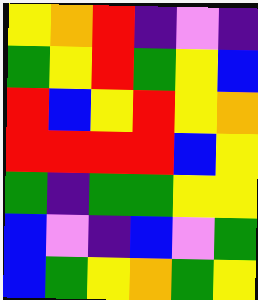[["yellow", "orange", "red", "indigo", "violet", "indigo"], ["green", "yellow", "red", "green", "yellow", "blue"], ["red", "blue", "yellow", "red", "yellow", "orange"], ["red", "red", "red", "red", "blue", "yellow"], ["green", "indigo", "green", "green", "yellow", "yellow"], ["blue", "violet", "indigo", "blue", "violet", "green"], ["blue", "green", "yellow", "orange", "green", "yellow"]]